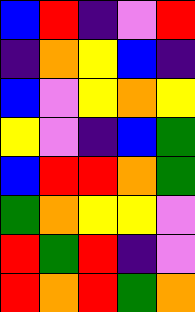[["blue", "red", "indigo", "violet", "red"], ["indigo", "orange", "yellow", "blue", "indigo"], ["blue", "violet", "yellow", "orange", "yellow"], ["yellow", "violet", "indigo", "blue", "green"], ["blue", "red", "red", "orange", "green"], ["green", "orange", "yellow", "yellow", "violet"], ["red", "green", "red", "indigo", "violet"], ["red", "orange", "red", "green", "orange"]]